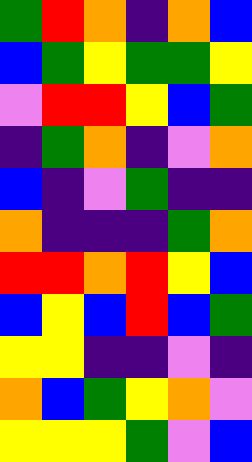[["green", "red", "orange", "indigo", "orange", "blue"], ["blue", "green", "yellow", "green", "green", "yellow"], ["violet", "red", "red", "yellow", "blue", "green"], ["indigo", "green", "orange", "indigo", "violet", "orange"], ["blue", "indigo", "violet", "green", "indigo", "indigo"], ["orange", "indigo", "indigo", "indigo", "green", "orange"], ["red", "red", "orange", "red", "yellow", "blue"], ["blue", "yellow", "blue", "red", "blue", "green"], ["yellow", "yellow", "indigo", "indigo", "violet", "indigo"], ["orange", "blue", "green", "yellow", "orange", "violet"], ["yellow", "yellow", "yellow", "green", "violet", "blue"]]